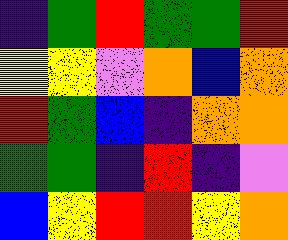[["indigo", "green", "red", "green", "green", "red"], ["yellow", "yellow", "violet", "orange", "blue", "orange"], ["red", "green", "blue", "indigo", "orange", "orange"], ["green", "green", "indigo", "red", "indigo", "violet"], ["blue", "yellow", "red", "red", "yellow", "orange"]]